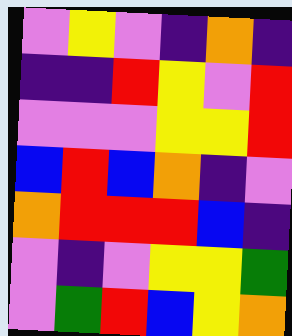[["violet", "yellow", "violet", "indigo", "orange", "indigo"], ["indigo", "indigo", "red", "yellow", "violet", "red"], ["violet", "violet", "violet", "yellow", "yellow", "red"], ["blue", "red", "blue", "orange", "indigo", "violet"], ["orange", "red", "red", "red", "blue", "indigo"], ["violet", "indigo", "violet", "yellow", "yellow", "green"], ["violet", "green", "red", "blue", "yellow", "orange"]]